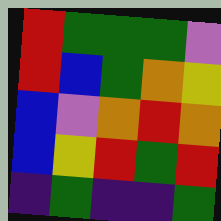[["red", "green", "green", "green", "violet"], ["red", "blue", "green", "orange", "yellow"], ["blue", "violet", "orange", "red", "orange"], ["blue", "yellow", "red", "green", "red"], ["indigo", "green", "indigo", "indigo", "green"]]